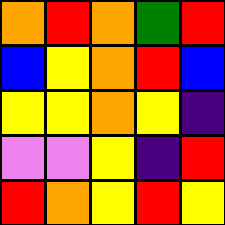[["orange", "red", "orange", "green", "red"], ["blue", "yellow", "orange", "red", "blue"], ["yellow", "yellow", "orange", "yellow", "indigo"], ["violet", "violet", "yellow", "indigo", "red"], ["red", "orange", "yellow", "red", "yellow"]]